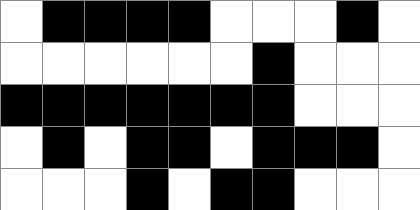[["white", "black", "black", "black", "black", "white", "white", "white", "black", "white"], ["white", "white", "white", "white", "white", "white", "black", "white", "white", "white"], ["black", "black", "black", "black", "black", "black", "black", "white", "white", "white"], ["white", "black", "white", "black", "black", "white", "black", "black", "black", "white"], ["white", "white", "white", "black", "white", "black", "black", "white", "white", "white"]]